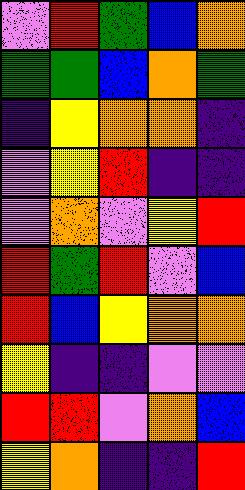[["violet", "red", "green", "blue", "orange"], ["green", "green", "blue", "orange", "green"], ["indigo", "yellow", "orange", "orange", "indigo"], ["violet", "yellow", "red", "indigo", "indigo"], ["violet", "orange", "violet", "yellow", "red"], ["red", "green", "red", "violet", "blue"], ["red", "blue", "yellow", "orange", "orange"], ["yellow", "indigo", "indigo", "violet", "violet"], ["red", "red", "violet", "orange", "blue"], ["yellow", "orange", "indigo", "indigo", "red"]]